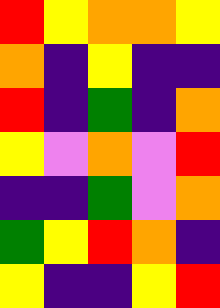[["red", "yellow", "orange", "orange", "yellow"], ["orange", "indigo", "yellow", "indigo", "indigo"], ["red", "indigo", "green", "indigo", "orange"], ["yellow", "violet", "orange", "violet", "red"], ["indigo", "indigo", "green", "violet", "orange"], ["green", "yellow", "red", "orange", "indigo"], ["yellow", "indigo", "indigo", "yellow", "red"]]